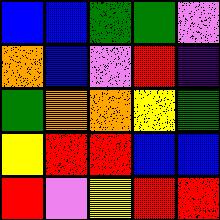[["blue", "blue", "green", "green", "violet"], ["orange", "blue", "violet", "red", "indigo"], ["green", "orange", "orange", "yellow", "green"], ["yellow", "red", "red", "blue", "blue"], ["red", "violet", "yellow", "red", "red"]]